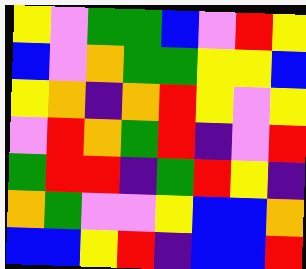[["yellow", "violet", "green", "green", "blue", "violet", "red", "yellow"], ["blue", "violet", "orange", "green", "green", "yellow", "yellow", "blue"], ["yellow", "orange", "indigo", "orange", "red", "yellow", "violet", "yellow"], ["violet", "red", "orange", "green", "red", "indigo", "violet", "red"], ["green", "red", "red", "indigo", "green", "red", "yellow", "indigo"], ["orange", "green", "violet", "violet", "yellow", "blue", "blue", "orange"], ["blue", "blue", "yellow", "red", "indigo", "blue", "blue", "red"]]